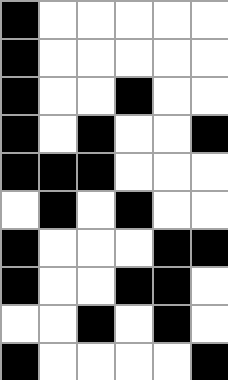[["black", "white", "white", "white", "white", "white"], ["black", "white", "white", "white", "white", "white"], ["black", "white", "white", "black", "white", "white"], ["black", "white", "black", "white", "white", "black"], ["black", "black", "black", "white", "white", "white"], ["white", "black", "white", "black", "white", "white"], ["black", "white", "white", "white", "black", "black"], ["black", "white", "white", "black", "black", "white"], ["white", "white", "black", "white", "black", "white"], ["black", "white", "white", "white", "white", "black"]]